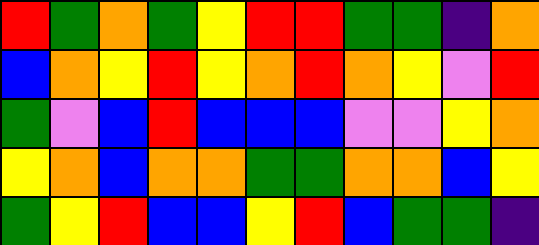[["red", "green", "orange", "green", "yellow", "red", "red", "green", "green", "indigo", "orange"], ["blue", "orange", "yellow", "red", "yellow", "orange", "red", "orange", "yellow", "violet", "red"], ["green", "violet", "blue", "red", "blue", "blue", "blue", "violet", "violet", "yellow", "orange"], ["yellow", "orange", "blue", "orange", "orange", "green", "green", "orange", "orange", "blue", "yellow"], ["green", "yellow", "red", "blue", "blue", "yellow", "red", "blue", "green", "green", "indigo"]]